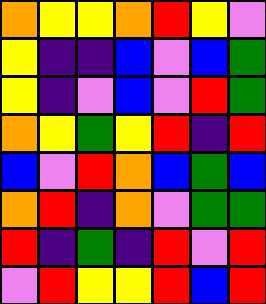[["orange", "yellow", "yellow", "orange", "red", "yellow", "violet"], ["yellow", "indigo", "indigo", "blue", "violet", "blue", "green"], ["yellow", "indigo", "violet", "blue", "violet", "red", "green"], ["orange", "yellow", "green", "yellow", "red", "indigo", "red"], ["blue", "violet", "red", "orange", "blue", "green", "blue"], ["orange", "red", "indigo", "orange", "violet", "green", "green"], ["red", "indigo", "green", "indigo", "red", "violet", "red"], ["violet", "red", "yellow", "yellow", "red", "blue", "red"]]